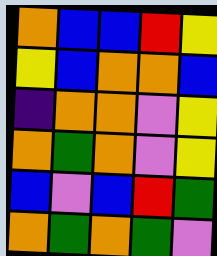[["orange", "blue", "blue", "red", "yellow"], ["yellow", "blue", "orange", "orange", "blue"], ["indigo", "orange", "orange", "violet", "yellow"], ["orange", "green", "orange", "violet", "yellow"], ["blue", "violet", "blue", "red", "green"], ["orange", "green", "orange", "green", "violet"]]